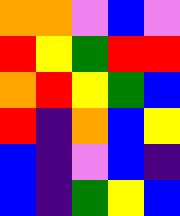[["orange", "orange", "violet", "blue", "violet"], ["red", "yellow", "green", "red", "red"], ["orange", "red", "yellow", "green", "blue"], ["red", "indigo", "orange", "blue", "yellow"], ["blue", "indigo", "violet", "blue", "indigo"], ["blue", "indigo", "green", "yellow", "blue"]]